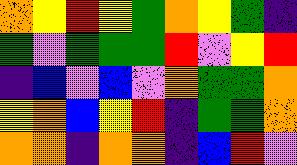[["orange", "yellow", "red", "yellow", "green", "orange", "yellow", "green", "indigo"], ["green", "violet", "green", "green", "green", "red", "violet", "yellow", "red"], ["indigo", "blue", "violet", "blue", "violet", "orange", "green", "green", "orange"], ["yellow", "orange", "blue", "yellow", "red", "indigo", "green", "green", "orange"], ["orange", "orange", "indigo", "orange", "orange", "indigo", "blue", "red", "violet"]]